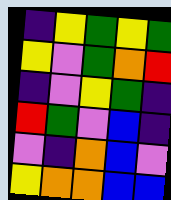[["indigo", "yellow", "green", "yellow", "green"], ["yellow", "violet", "green", "orange", "red"], ["indigo", "violet", "yellow", "green", "indigo"], ["red", "green", "violet", "blue", "indigo"], ["violet", "indigo", "orange", "blue", "violet"], ["yellow", "orange", "orange", "blue", "blue"]]